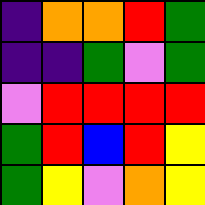[["indigo", "orange", "orange", "red", "green"], ["indigo", "indigo", "green", "violet", "green"], ["violet", "red", "red", "red", "red"], ["green", "red", "blue", "red", "yellow"], ["green", "yellow", "violet", "orange", "yellow"]]